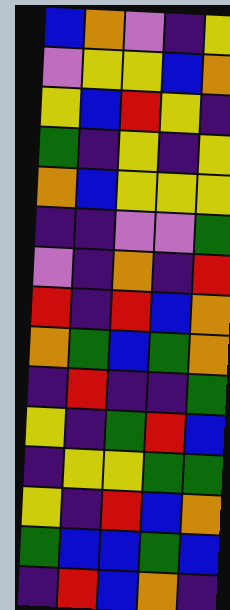[["blue", "orange", "violet", "indigo", "yellow"], ["violet", "yellow", "yellow", "blue", "orange"], ["yellow", "blue", "red", "yellow", "indigo"], ["green", "indigo", "yellow", "indigo", "yellow"], ["orange", "blue", "yellow", "yellow", "yellow"], ["indigo", "indigo", "violet", "violet", "green"], ["violet", "indigo", "orange", "indigo", "red"], ["red", "indigo", "red", "blue", "orange"], ["orange", "green", "blue", "green", "orange"], ["indigo", "red", "indigo", "indigo", "green"], ["yellow", "indigo", "green", "red", "blue"], ["indigo", "yellow", "yellow", "green", "green"], ["yellow", "indigo", "red", "blue", "orange"], ["green", "blue", "blue", "green", "blue"], ["indigo", "red", "blue", "orange", "indigo"]]